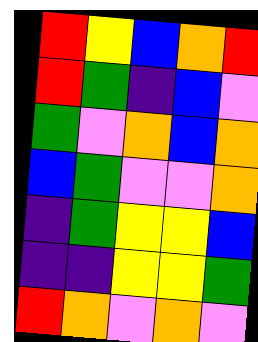[["red", "yellow", "blue", "orange", "red"], ["red", "green", "indigo", "blue", "violet"], ["green", "violet", "orange", "blue", "orange"], ["blue", "green", "violet", "violet", "orange"], ["indigo", "green", "yellow", "yellow", "blue"], ["indigo", "indigo", "yellow", "yellow", "green"], ["red", "orange", "violet", "orange", "violet"]]